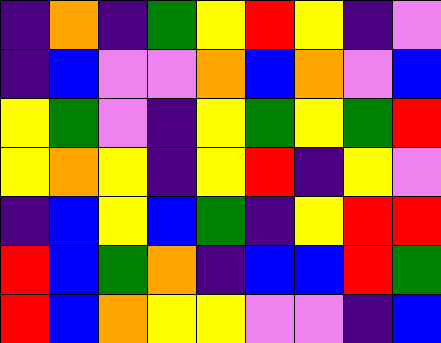[["indigo", "orange", "indigo", "green", "yellow", "red", "yellow", "indigo", "violet"], ["indigo", "blue", "violet", "violet", "orange", "blue", "orange", "violet", "blue"], ["yellow", "green", "violet", "indigo", "yellow", "green", "yellow", "green", "red"], ["yellow", "orange", "yellow", "indigo", "yellow", "red", "indigo", "yellow", "violet"], ["indigo", "blue", "yellow", "blue", "green", "indigo", "yellow", "red", "red"], ["red", "blue", "green", "orange", "indigo", "blue", "blue", "red", "green"], ["red", "blue", "orange", "yellow", "yellow", "violet", "violet", "indigo", "blue"]]